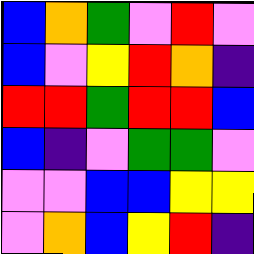[["blue", "orange", "green", "violet", "red", "violet"], ["blue", "violet", "yellow", "red", "orange", "indigo"], ["red", "red", "green", "red", "red", "blue"], ["blue", "indigo", "violet", "green", "green", "violet"], ["violet", "violet", "blue", "blue", "yellow", "yellow"], ["violet", "orange", "blue", "yellow", "red", "indigo"]]